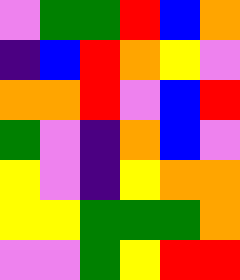[["violet", "green", "green", "red", "blue", "orange"], ["indigo", "blue", "red", "orange", "yellow", "violet"], ["orange", "orange", "red", "violet", "blue", "red"], ["green", "violet", "indigo", "orange", "blue", "violet"], ["yellow", "violet", "indigo", "yellow", "orange", "orange"], ["yellow", "yellow", "green", "green", "green", "orange"], ["violet", "violet", "green", "yellow", "red", "red"]]